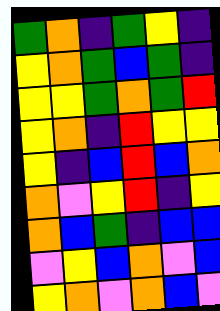[["green", "orange", "indigo", "green", "yellow", "indigo"], ["yellow", "orange", "green", "blue", "green", "indigo"], ["yellow", "yellow", "green", "orange", "green", "red"], ["yellow", "orange", "indigo", "red", "yellow", "yellow"], ["yellow", "indigo", "blue", "red", "blue", "orange"], ["orange", "violet", "yellow", "red", "indigo", "yellow"], ["orange", "blue", "green", "indigo", "blue", "blue"], ["violet", "yellow", "blue", "orange", "violet", "blue"], ["yellow", "orange", "violet", "orange", "blue", "violet"]]